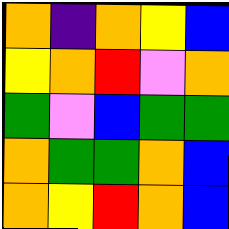[["orange", "indigo", "orange", "yellow", "blue"], ["yellow", "orange", "red", "violet", "orange"], ["green", "violet", "blue", "green", "green"], ["orange", "green", "green", "orange", "blue"], ["orange", "yellow", "red", "orange", "blue"]]